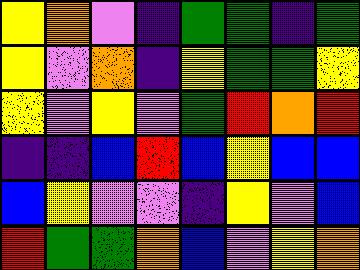[["yellow", "orange", "violet", "indigo", "green", "green", "indigo", "green"], ["yellow", "violet", "orange", "indigo", "yellow", "green", "green", "yellow"], ["yellow", "violet", "yellow", "violet", "green", "red", "orange", "red"], ["indigo", "indigo", "blue", "red", "blue", "yellow", "blue", "blue"], ["blue", "yellow", "violet", "violet", "indigo", "yellow", "violet", "blue"], ["red", "green", "green", "orange", "blue", "violet", "yellow", "orange"]]